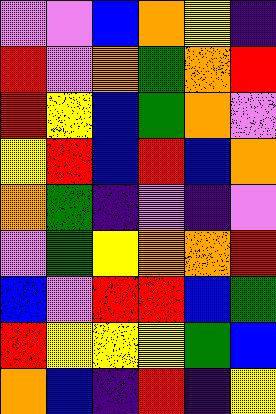[["violet", "violet", "blue", "orange", "yellow", "indigo"], ["red", "violet", "orange", "green", "orange", "red"], ["red", "yellow", "blue", "green", "orange", "violet"], ["yellow", "red", "blue", "red", "blue", "orange"], ["orange", "green", "indigo", "violet", "indigo", "violet"], ["violet", "green", "yellow", "orange", "orange", "red"], ["blue", "violet", "red", "red", "blue", "green"], ["red", "yellow", "yellow", "yellow", "green", "blue"], ["orange", "blue", "indigo", "red", "indigo", "yellow"]]